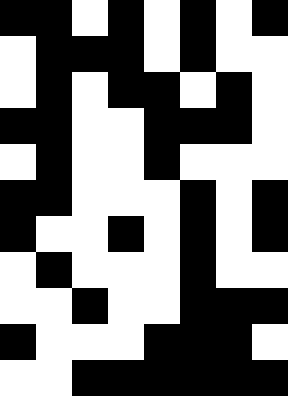[["black", "black", "white", "black", "white", "black", "white", "black"], ["white", "black", "black", "black", "white", "black", "white", "white"], ["white", "black", "white", "black", "black", "white", "black", "white"], ["black", "black", "white", "white", "black", "black", "black", "white"], ["white", "black", "white", "white", "black", "white", "white", "white"], ["black", "black", "white", "white", "white", "black", "white", "black"], ["black", "white", "white", "black", "white", "black", "white", "black"], ["white", "black", "white", "white", "white", "black", "white", "white"], ["white", "white", "black", "white", "white", "black", "black", "black"], ["black", "white", "white", "white", "black", "black", "black", "white"], ["white", "white", "black", "black", "black", "black", "black", "black"]]